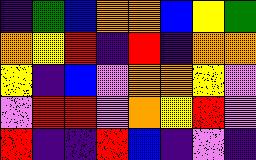[["indigo", "green", "blue", "orange", "orange", "blue", "yellow", "green"], ["orange", "yellow", "red", "indigo", "red", "indigo", "orange", "orange"], ["yellow", "indigo", "blue", "violet", "orange", "orange", "yellow", "violet"], ["violet", "red", "red", "violet", "orange", "yellow", "red", "violet"], ["red", "indigo", "indigo", "red", "blue", "indigo", "violet", "indigo"]]